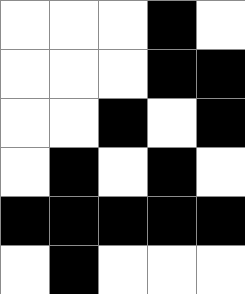[["white", "white", "white", "black", "white"], ["white", "white", "white", "black", "black"], ["white", "white", "black", "white", "black"], ["white", "black", "white", "black", "white"], ["black", "black", "black", "black", "black"], ["white", "black", "white", "white", "white"]]